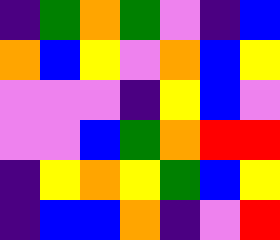[["indigo", "green", "orange", "green", "violet", "indigo", "blue"], ["orange", "blue", "yellow", "violet", "orange", "blue", "yellow"], ["violet", "violet", "violet", "indigo", "yellow", "blue", "violet"], ["violet", "violet", "blue", "green", "orange", "red", "red"], ["indigo", "yellow", "orange", "yellow", "green", "blue", "yellow"], ["indigo", "blue", "blue", "orange", "indigo", "violet", "red"]]